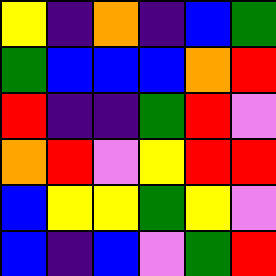[["yellow", "indigo", "orange", "indigo", "blue", "green"], ["green", "blue", "blue", "blue", "orange", "red"], ["red", "indigo", "indigo", "green", "red", "violet"], ["orange", "red", "violet", "yellow", "red", "red"], ["blue", "yellow", "yellow", "green", "yellow", "violet"], ["blue", "indigo", "blue", "violet", "green", "red"]]